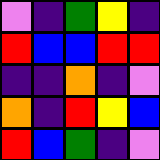[["violet", "indigo", "green", "yellow", "indigo"], ["red", "blue", "blue", "red", "red"], ["indigo", "indigo", "orange", "indigo", "violet"], ["orange", "indigo", "red", "yellow", "blue"], ["red", "blue", "green", "indigo", "violet"]]